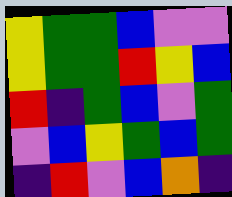[["yellow", "green", "green", "blue", "violet", "violet"], ["yellow", "green", "green", "red", "yellow", "blue"], ["red", "indigo", "green", "blue", "violet", "green"], ["violet", "blue", "yellow", "green", "blue", "green"], ["indigo", "red", "violet", "blue", "orange", "indigo"]]